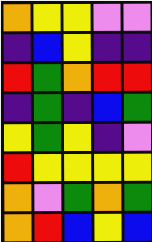[["orange", "yellow", "yellow", "violet", "violet"], ["indigo", "blue", "yellow", "indigo", "indigo"], ["red", "green", "orange", "red", "red"], ["indigo", "green", "indigo", "blue", "green"], ["yellow", "green", "yellow", "indigo", "violet"], ["red", "yellow", "yellow", "yellow", "yellow"], ["orange", "violet", "green", "orange", "green"], ["orange", "red", "blue", "yellow", "blue"]]